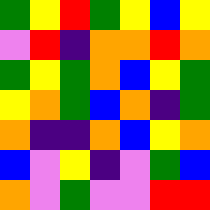[["green", "yellow", "red", "green", "yellow", "blue", "yellow"], ["violet", "red", "indigo", "orange", "orange", "red", "orange"], ["green", "yellow", "green", "orange", "blue", "yellow", "green"], ["yellow", "orange", "green", "blue", "orange", "indigo", "green"], ["orange", "indigo", "indigo", "orange", "blue", "yellow", "orange"], ["blue", "violet", "yellow", "indigo", "violet", "green", "blue"], ["orange", "violet", "green", "violet", "violet", "red", "red"]]